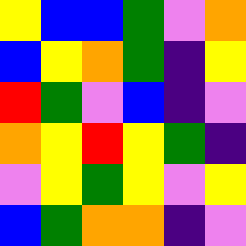[["yellow", "blue", "blue", "green", "violet", "orange"], ["blue", "yellow", "orange", "green", "indigo", "yellow"], ["red", "green", "violet", "blue", "indigo", "violet"], ["orange", "yellow", "red", "yellow", "green", "indigo"], ["violet", "yellow", "green", "yellow", "violet", "yellow"], ["blue", "green", "orange", "orange", "indigo", "violet"]]